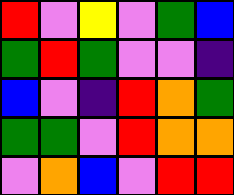[["red", "violet", "yellow", "violet", "green", "blue"], ["green", "red", "green", "violet", "violet", "indigo"], ["blue", "violet", "indigo", "red", "orange", "green"], ["green", "green", "violet", "red", "orange", "orange"], ["violet", "orange", "blue", "violet", "red", "red"]]